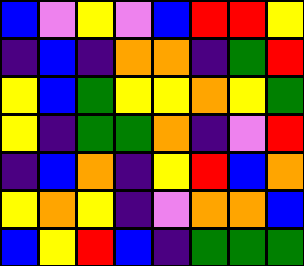[["blue", "violet", "yellow", "violet", "blue", "red", "red", "yellow"], ["indigo", "blue", "indigo", "orange", "orange", "indigo", "green", "red"], ["yellow", "blue", "green", "yellow", "yellow", "orange", "yellow", "green"], ["yellow", "indigo", "green", "green", "orange", "indigo", "violet", "red"], ["indigo", "blue", "orange", "indigo", "yellow", "red", "blue", "orange"], ["yellow", "orange", "yellow", "indigo", "violet", "orange", "orange", "blue"], ["blue", "yellow", "red", "blue", "indigo", "green", "green", "green"]]